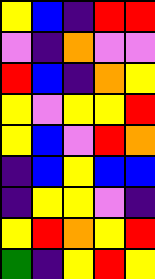[["yellow", "blue", "indigo", "red", "red"], ["violet", "indigo", "orange", "violet", "violet"], ["red", "blue", "indigo", "orange", "yellow"], ["yellow", "violet", "yellow", "yellow", "red"], ["yellow", "blue", "violet", "red", "orange"], ["indigo", "blue", "yellow", "blue", "blue"], ["indigo", "yellow", "yellow", "violet", "indigo"], ["yellow", "red", "orange", "yellow", "red"], ["green", "indigo", "yellow", "red", "yellow"]]